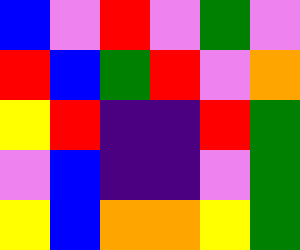[["blue", "violet", "red", "violet", "green", "violet"], ["red", "blue", "green", "red", "violet", "orange"], ["yellow", "red", "indigo", "indigo", "red", "green"], ["violet", "blue", "indigo", "indigo", "violet", "green"], ["yellow", "blue", "orange", "orange", "yellow", "green"]]